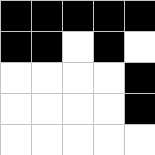[["black", "black", "black", "black", "black"], ["black", "black", "white", "black", "white"], ["white", "white", "white", "white", "black"], ["white", "white", "white", "white", "black"], ["white", "white", "white", "white", "white"]]